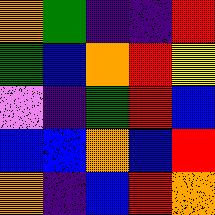[["orange", "green", "indigo", "indigo", "red"], ["green", "blue", "orange", "red", "yellow"], ["violet", "indigo", "green", "red", "blue"], ["blue", "blue", "orange", "blue", "red"], ["orange", "indigo", "blue", "red", "orange"]]